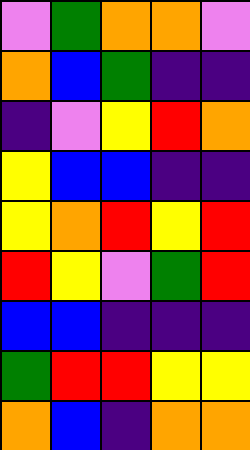[["violet", "green", "orange", "orange", "violet"], ["orange", "blue", "green", "indigo", "indigo"], ["indigo", "violet", "yellow", "red", "orange"], ["yellow", "blue", "blue", "indigo", "indigo"], ["yellow", "orange", "red", "yellow", "red"], ["red", "yellow", "violet", "green", "red"], ["blue", "blue", "indigo", "indigo", "indigo"], ["green", "red", "red", "yellow", "yellow"], ["orange", "blue", "indigo", "orange", "orange"]]